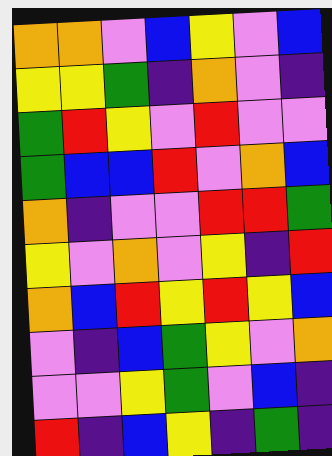[["orange", "orange", "violet", "blue", "yellow", "violet", "blue"], ["yellow", "yellow", "green", "indigo", "orange", "violet", "indigo"], ["green", "red", "yellow", "violet", "red", "violet", "violet"], ["green", "blue", "blue", "red", "violet", "orange", "blue"], ["orange", "indigo", "violet", "violet", "red", "red", "green"], ["yellow", "violet", "orange", "violet", "yellow", "indigo", "red"], ["orange", "blue", "red", "yellow", "red", "yellow", "blue"], ["violet", "indigo", "blue", "green", "yellow", "violet", "orange"], ["violet", "violet", "yellow", "green", "violet", "blue", "indigo"], ["red", "indigo", "blue", "yellow", "indigo", "green", "indigo"]]